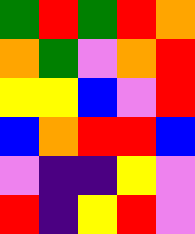[["green", "red", "green", "red", "orange"], ["orange", "green", "violet", "orange", "red"], ["yellow", "yellow", "blue", "violet", "red"], ["blue", "orange", "red", "red", "blue"], ["violet", "indigo", "indigo", "yellow", "violet"], ["red", "indigo", "yellow", "red", "violet"]]